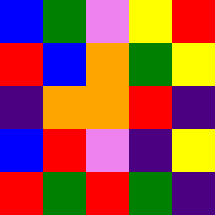[["blue", "green", "violet", "yellow", "red"], ["red", "blue", "orange", "green", "yellow"], ["indigo", "orange", "orange", "red", "indigo"], ["blue", "red", "violet", "indigo", "yellow"], ["red", "green", "red", "green", "indigo"]]